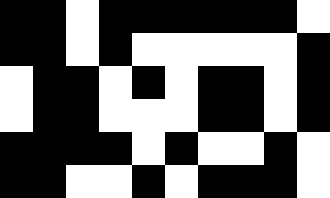[["black", "black", "white", "black", "black", "black", "black", "black", "black", "white"], ["black", "black", "white", "black", "white", "white", "white", "white", "white", "black"], ["white", "black", "black", "white", "black", "white", "black", "black", "white", "black"], ["white", "black", "black", "white", "white", "white", "black", "black", "white", "black"], ["black", "black", "black", "black", "white", "black", "white", "white", "black", "white"], ["black", "black", "white", "white", "black", "white", "black", "black", "black", "white"]]